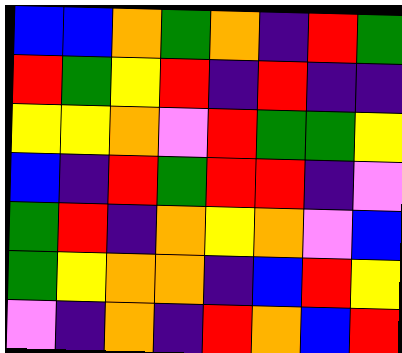[["blue", "blue", "orange", "green", "orange", "indigo", "red", "green"], ["red", "green", "yellow", "red", "indigo", "red", "indigo", "indigo"], ["yellow", "yellow", "orange", "violet", "red", "green", "green", "yellow"], ["blue", "indigo", "red", "green", "red", "red", "indigo", "violet"], ["green", "red", "indigo", "orange", "yellow", "orange", "violet", "blue"], ["green", "yellow", "orange", "orange", "indigo", "blue", "red", "yellow"], ["violet", "indigo", "orange", "indigo", "red", "orange", "blue", "red"]]